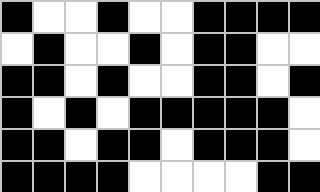[["black", "white", "white", "black", "white", "white", "black", "black", "black", "black"], ["white", "black", "white", "white", "black", "white", "black", "black", "white", "white"], ["black", "black", "white", "black", "white", "white", "black", "black", "white", "black"], ["black", "white", "black", "white", "black", "black", "black", "black", "black", "white"], ["black", "black", "white", "black", "black", "white", "black", "black", "black", "white"], ["black", "black", "black", "black", "white", "white", "white", "white", "black", "black"]]